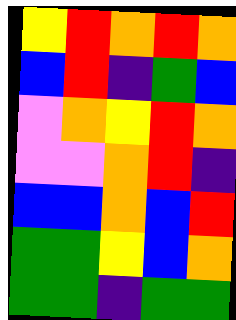[["yellow", "red", "orange", "red", "orange"], ["blue", "red", "indigo", "green", "blue"], ["violet", "orange", "yellow", "red", "orange"], ["violet", "violet", "orange", "red", "indigo"], ["blue", "blue", "orange", "blue", "red"], ["green", "green", "yellow", "blue", "orange"], ["green", "green", "indigo", "green", "green"]]